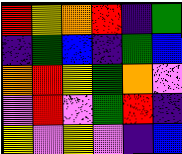[["red", "yellow", "orange", "red", "indigo", "green"], ["indigo", "green", "blue", "indigo", "green", "blue"], ["orange", "red", "yellow", "green", "orange", "violet"], ["violet", "red", "violet", "green", "red", "indigo"], ["yellow", "violet", "yellow", "violet", "indigo", "blue"]]